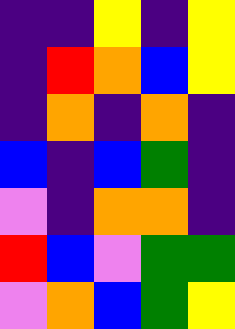[["indigo", "indigo", "yellow", "indigo", "yellow"], ["indigo", "red", "orange", "blue", "yellow"], ["indigo", "orange", "indigo", "orange", "indigo"], ["blue", "indigo", "blue", "green", "indigo"], ["violet", "indigo", "orange", "orange", "indigo"], ["red", "blue", "violet", "green", "green"], ["violet", "orange", "blue", "green", "yellow"]]